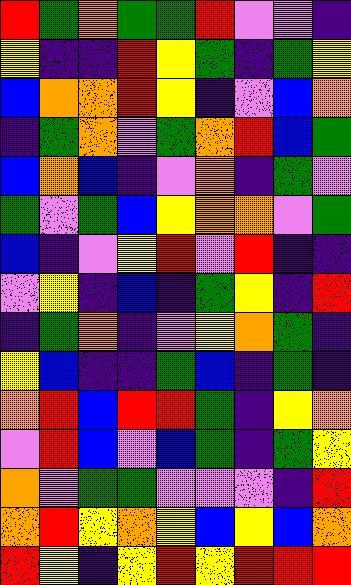[["red", "green", "orange", "green", "green", "red", "violet", "violet", "indigo"], ["yellow", "indigo", "indigo", "red", "yellow", "green", "indigo", "green", "yellow"], ["blue", "orange", "orange", "red", "yellow", "indigo", "violet", "blue", "orange"], ["indigo", "green", "orange", "violet", "green", "orange", "red", "blue", "green"], ["blue", "orange", "blue", "indigo", "violet", "orange", "indigo", "green", "violet"], ["green", "violet", "green", "blue", "yellow", "orange", "orange", "violet", "green"], ["blue", "indigo", "violet", "yellow", "red", "violet", "red", "indigo", "indigo"], ["violet", "yellow", "indigo", "blue", "indigo", "green", "yellow", "indigo", "red"], ["indigo", "green", "orange", "indigo", "violet", "yellow", "orange", "green", "indigo"], ["yellow", "blue", "indigo", "indigo", "green", "blue", "indigo", "green", "indigo"], ["orange", "red", "blue", "red", "red", "green", "indigo", "yellow", "orange"], ["violet", "red", "blue", "violet", "blue", "green", "indigo", "green", "yellow"], ["orange", "violet", "green", "green", "violet", "violet", "violet", "indigo", "red"], ["orange", "red", "yellow", "orange", "yellow", "blue", "yellow", "blue", "orange"], ["red", "yellow", "indigo", "yellow", "red", "yellow", "red", "red", "red"]]